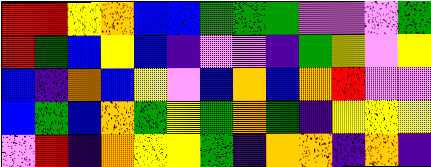[["red", "red", "yellow", "orange", "blue", "blue", "green", "green", "green", "violet", "violet", "violet", "green"], ["red", "green", "blue", "yellow", "blue", "indigo", "violet", "violet", "indigo", "green", "yellow", "violet", "yellow"], ["blue", "indigo", "orange", "blue", "yellow", "violet", "blue", "orange", "blue", "orange", "red", "violet", "violet"], ["blue", "green", "blue", "orange", "green", "yellow", "green", "orange", "green", "indigo", "yellow", "yellow", "yellow"], ["violet", "red", "indigo", "orange", "yellow", "yellow", "green", "indigo", "orange", "orange", "indigo", "orange", "indigo"]]